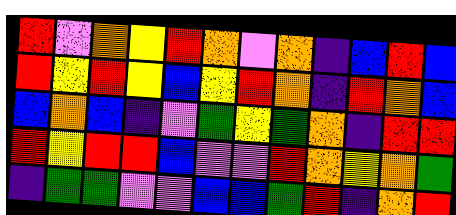[["red", "violet", "orange", "yellow", "red", "orange", "violet", "orange", "indigo", "blue", "red", "blue"], ["red", "yellow", "red", "yellow", "blue", "yellow", "red", "orange", "indigo", "red", "orange", "blue"], ["blue", "orange", "blue", "indigo", "violet", "green", "yellow", "green", "orange", "indigo", "red", "red"], ["red", "yellow", "red", "red", "blue", "violet", "violet", "red", "orange", "yellow", "orange", "green"], ["indigo", "green", "green", "violet", "violet", "blue", "blue", "green", "red", "indigo", "orange", "red"]]